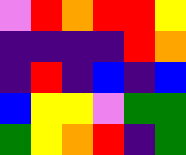[["violet", "red", "orange", "red", "red", "yellow"], ["indigo", "indigo", "indigo", "indigo", "red", "orange"], ["indigo", "red", "indigo", "blue", "indigo", "blue"], ["blue", "yellow", "yellow", "violet", "green", "green"], ["green", "yellow", "orange", "red", "indigo", "green"]]